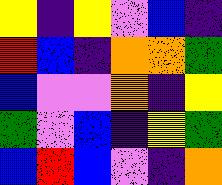[["yellow", "indigo", "yellow", "violet", "blue", "indigo"], ["red", "blue", "indigo", "orange", "orange", "green"], ["blue", "violet", "violet", "orange", "indigo", "yellow"], ["green", "violet", "blue", "indigo", "yellow", "green"], ["blue", "red", "blue", "violet", "indigo", "orange"]]